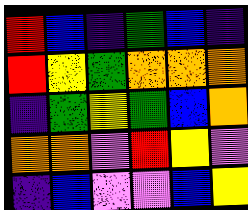[["red", "blue", "indigo", "green", "blue", "indigo"], ["red", "yellow", "green", "orange", "orange", "orange"], ["indigo", "green", "yellow", "green", "blue", "orange"], ["orange", "orange", "violet", "red", "yellow", "violet"], ["indigo", "blue", "violet", "violet", "blue", "yellow"]]